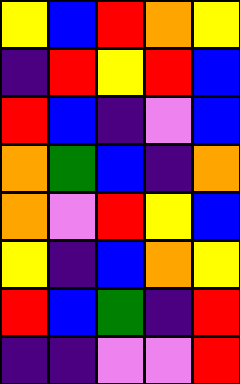[["yellow", "blue", "red", "orange", "yellow"], ["indigo", "red", "yellow", "red", "blue"], ["red", "blue", "indigo", "violet", "blue"], ["orange", "green", "blue", "indigo", "orange"], ["orange", "violet", "red", "yellow", "blue"], ["yellow", "indigo", "blue", "orange", "yellow"], ["red", "blue", "green", "indigo", "red"], ["indigo", "indigo", "violet", "violet", "red"]]